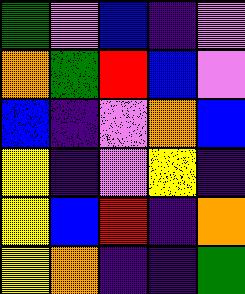[["green", "violet", "blue", "indigo", "violet"], ["orange", "green", "red", "blue", "violet"], ["blue", "indigo", "violet", "orange", "blue"], ["yellow", "indigo", "violet", "yellow", "indigo"], ["yellow", "blue", "red", "indigo", "orange"], ["yellow", "orange", "indigo", "indigo", "green"]]